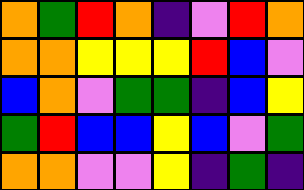[["orange", "green", "red", "orange", "indigo", "violet", "red", "orange"], ["orange", "orange", "yellow", "yellow", "yellow", "red", "blue", "violet"], ["blue", "orange", "violet", "green", "green", "indigo", "blue", "yellow"], ["green", "red", "blue", "blue", "yellow", "blue", "violet", "green"], ["orange", "orange", "violet", "violet", "yellow", "indigo", "green", "indigo"]]